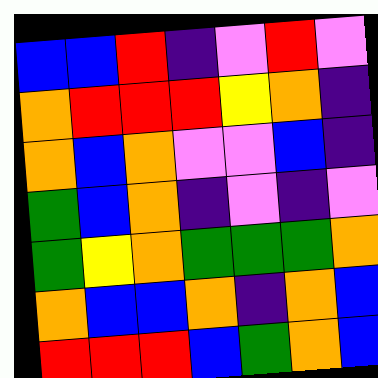[["blue", "blue", "red", "indigo", "violet", "red", "violet"], ["orange", "red", "red", "red", "yellow", "orange", "indigo"], ["orange", "blue", "orange", "violet", "violet", "blue", "indigo"], ["green", "blue", "orange", "indigo", "violet", "indigo", "violet"], ["green", "yellow", "orange", "green", "green", "green", "orange"], ["orange", "blue", "blue", "orange", "indigo", "orange", "blue"], ["red", "red", "red", "blue", "green", "orange", "blue"]]